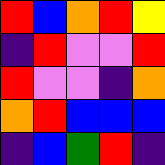[["red", "blue", "orange", "red", "yellow"], ["indigo", "red", "violet", "violet", "red"], ["red", "violet", "violet", "indigo", "orange"], ["orange", "red", "blue", "blue", "blue"], ["indigo", "blue", "green", "red", "indigo"]]